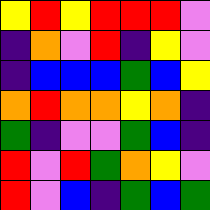[["yellow", "red", "yellow", "red", "red", "red", "violet"], ["indigo", "orange", "violet", "red", "indigo", "yellow", "violet"], ["indigo", "blue", "blue", "blue", "green", "blue", "yellow"], ["orange", "red", "orange", "orange", "yellow", "orange", "indigo"], ["green", "indigo", "violet", "violet", "green", "blue", "indigo"], ["red", "violet", "red", "green", "orange", "yellow", "violet"], ["red", "violet", "blue", "indigo", "green", "blue", "green"]]